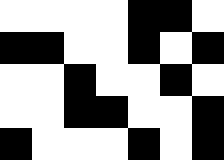[["white", "white", "white", "white", "black", "black", "white"], ["black", "black", "white", "white", "black", "white", "black"], ["white", "white", "black", "white", "white", "black", "white"], ["white", "white", "black", "black", "white", "white", "black"], ["black", "white", "white", "white", "black", "white", "black"]]